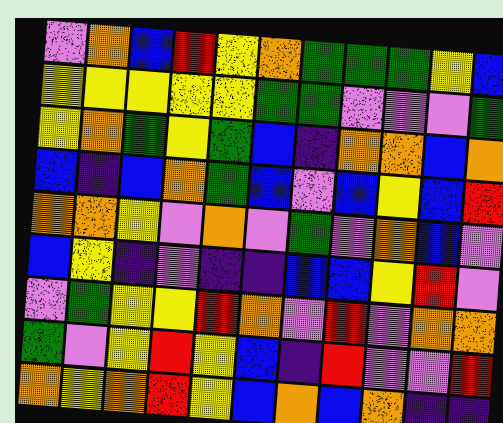[["violet", "orange", "blue", "red", "yellow", "orange", "green", "green", "green", "yellow", "blue"], ["yellow", "yellow", "yellow", "yellow", "yellow", "green", "green", "violet", "violet", "violet", "green"], ["yellow", "orange", "green", "yellow", "green", "blue", "indigo", "orange", "orange", "blue", "orange"], ["blue", "indigo", "blue", "orange", "green", "blue", "violet", "blue", "yellow", "blue", "red"], ["orange", "orange", "yellow", "violet", "orange", "violet", "green", "violet", "orange", "blue", "violet"], ["blue", "yellow", "indigo", "violet", "indigo", "indigo", "blue", "blue", "yellow", "red", "violet"], ["violet", "green", "yellow", "yellow", "red", "orange", "violet", "red", "violet", "orange", "orange"], ["green", "violet", "yellow", "red", "yellow", "blue", "indigo", "red", "violet", "violet", "red"], ["orange", "yellow", "orange", "red", "yellow", "blue", "orange", "blue", "orange", "indigo", "indigo"]]